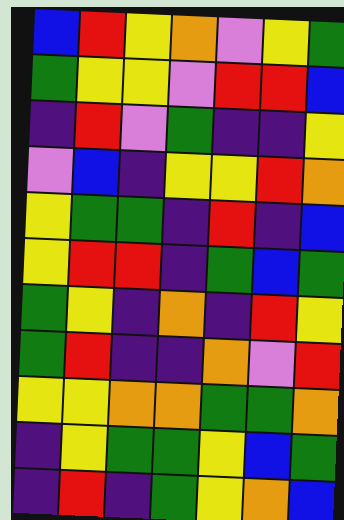[["blue", "red", "yellow", "orange", "violet", "yellow", "green"], ["green", "yellow", "yellow", "violet", "red", "red", "blue"], ["indigo", "red", "violet", "green", "indigo", "indigo", "yellow"], ["violet", "blue", "indigo", "yellow", "yellow", "red", "orange"], ["yellow", "green", "green", "indigo", "red", "indigo", "blue"], ["yellow", "red", "red", "indigo", "green", "blue", "green"], ["green", "yellow", "indigo", "orange", "indigo", "red", "yellow"], ["green", "red", "indigo", "indigo", "orange", "violet", "red"], ["yellow", "yellow", "orange", "orange", "green", "green", "orange"], ["indigo", "yellow", "green", "green", "yellow", "blue", "green"], ["indigo", "red", "indigo", "green", "yellow", "orange", "blue"]]